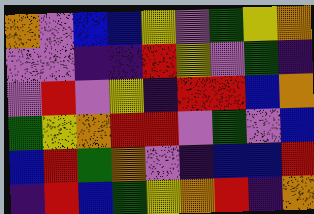[["orange", "violet", "blue", "blue", "yellow", "violet", "green", "yellow", "orange"], ["violet", "violet", "indigo", "indigo", "red", "yellow", "violet", "green", "indigo"], ["violet", "red", "violet", "yellow", "indigo", "red", "red", "blue", "orange"], ["green", "yellow", "orange", "red", "red", "violet", "green", "violet", "blue"], ["blue", "red", "green", "orange", "violet", "indigo", "blue", "blue", "red"], ["indigo", "red", "blue", "green", "yellow", "orange", "red", "indigo", "orange"]]